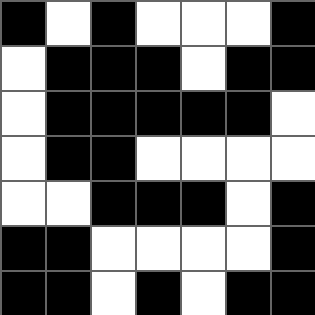[["black", "white", "black", "white", "white", "white", "black"], ["white", "black", "black", "black", "white", "black", "black"], ["white", "black", "black", "black", "black", "black", "white"], ["white", "black", "black", "white", "white", "white", "white"], ["white", "white", "black", "black", "black", "white", "black"], ["black", "black", "white", "white", "white", "white", "black"], ["black", "black", "white", "black", "white", "black", "black"]]